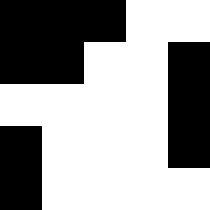[["black", "black", "black", "white", "white"], ["black", "black", "white", "white", "black"], ["white", "white", "white", "white", "black"], ["black", "white", "white", "white", "black"], ["black", "white", "white", "white", "white"]]